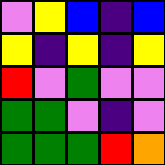[["violet", "yellow", "blue", "indigo", "blue"], ["yellow", "indigo", "yellow", "indigo", "yellow"], ["red", "violet", "green", "violet", "violet"], ["green", "green", "violet", "indigo", "violet"], ["green", "green", "green", "red", "orange"]]